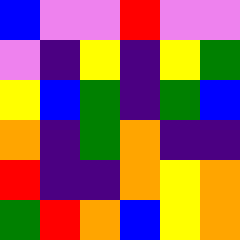[["blue", "violet", "violet", "red", "violet", "violet"], ["violet", "indigo", "yellow", "indigo", "yellow", "green"], ["yellow", "blue", "green", "indigo", "green", "blue"], ["orange", "indigo", "green", "orange", "indigo", "indigo"], ["red", "indigo", "indigo", "orange", "yellow", "orange"], ["green", "red", "orange", "blue", "yellow", "orange"]]